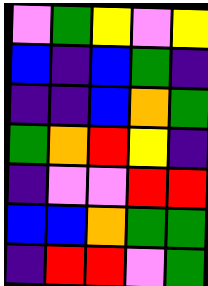[["violet", "green", "yellow", "violet", "yellow"], ["blue", "indigo", "blue", "green", "indigo"], ["indigo", "indigo", "blue", "orange", "green"], ["green", "orange", "red", "yellow", "indigo"], ["indigo", "violet", "violet", "red", "red"], ["blue", "blue", "orange", "green", "green"], ["indigo", "red", "red", "violet", "green"]]